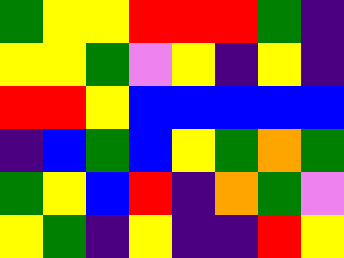[["green", "yellow", "yellow", "red", "red", "red", "green", "indigo"], ["yellow", "yellow", "green", "violet", "yellow", "indigo", "yellow", "indigo"], ["red", "red", "yellow", "blue", "blue", "blue", "blue", "blue"], ["indigo", "blue", "green", "blue", "yellow", "green", "orange", "green"], ["green", "yellow", "blue", "red", "indigo", "orange", "green", "violet"], ["yellow", "green", "indigo", "yellow", "indigo", "indigo", "red", "yellow"]]